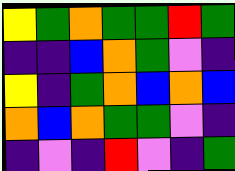[["yellow", "green", "orange", "green", "green", "red", "green"], ["indigo", "indigo", "blue", "orange", "green", "violet", "indigo"], ["yellow", "indigo", "green", "orange", "blue", "orange", "blue"], ["orange", "blue", "orange", "green", "green", "violet", "indigo"], ["indigo", "violet", "indigo", "red", "violet", "indigo", "green"]]